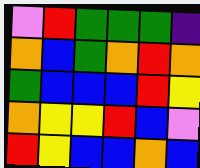[["violet", "red", "green", "green", "green", "indigo"], ["orange", "blue", "green", "orange", "red", "orange"], ["green", "blue", "blue", "blue", "red", "yellow"], ["orange", "yellow", "yellow", "red", "blue", "violet"], ["red", "yellow", "blue", "blue", "orange", "blue"]]